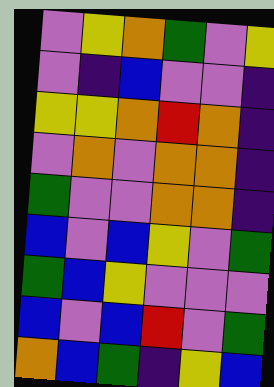[["violet", "yellow", "orange", "green", "violet", "yellow"], ["violet", "indigo", "blue", "violet", "violet", "indigo"], ["yellow", "yellow", "orange", "red", "orange", "indigo"], ["violet", "orange", "violet", "orange", "orange", "indigo"], ["green", "violet", "violet", "orange", "orange", "indigo"], ["blue", "violet", "blue", "yellow", "violet", "green"], ["green", "blue", "yellow", "violet", "violet", "violet"], ["blue", "violet", "blue", "red", "violet", "green"], ["orange", "blue", "green", "indigo", "yellow", "blue"]]